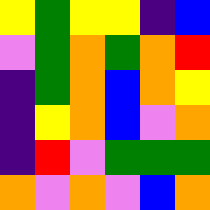[["yellow", "green", "yellow", "yellow", "indigo", "blue"], ["violet", "green", "orange", "green", "orange", "red"], ["indigo", "green", "orange", "blue", "orange", "yellow"], ["indigo", "yellow", "orange", "blue", "violet", "orange"], ["indigo", "red", "violet", "green", "green", "green"], ["orange", "violet", "orange", "violet", "blue", "orange"]]